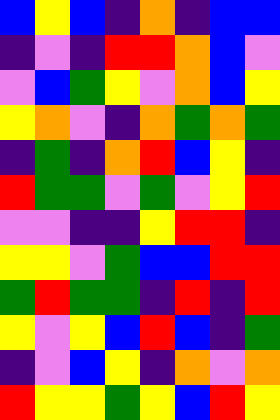[["blue", "yellow", "blue", "indigo", "orange", "indigo", "blue", "blue"], ["indigo", "violet", "indigo", "red", "red", "orange", "blue", "violet"], ["violet", "blue", "green", "yellow", "violet", "orange", "blue", "yellow"], ["yellow", "orange", "violet", "indigo", "orange", "green", "orange", "green"], ["indigo", "green", "indigo", "orange", "red", "blue", "yellow", "indigo"], ["red", "green", "green", "violet", "green", "violet", "yellow", "red"], ["violet", "violet", "indigo", "indigo", "yellow", "red", "red", "indigo"], ["yellow", "yellow", "violet", "green", "blue", "blue", "red", "red"], ["green", "red", "green", "green", "indigo", "red", "indigo", "red"], ["yellow", "violet", "yellow", "blue", "red", "blue", "indigo", "green"], ["indigo", "violet", "blue", "yellow", "indigo", "orange", "violet", "orange"], ["red", "yellow", "yellow", "green", "yellow", "blue", "red", "yellow"]]